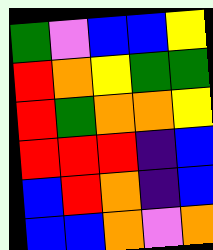[["green", "violet", "blue", "blue", "yellow"], ["red", "orange", "yellow", "green", "green"], ["red", "green", "orange", "orange", "yellow"], ["red", "red", "red", "indigo", "blue"], ["blue", "red", "orange", "indigo", "blue"], ["blue", "blue", "orange", "violet", "orange"]]